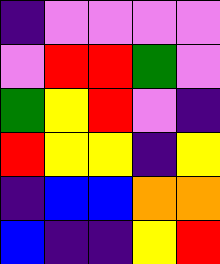[["indigo", "violet", "violet", "violet", "violet"], ["violet", "red", "red", "green", "violet"], ["green", "yellow", "red", "violet", "indigo"], ["red", "yellow", "yellow", "indigo", "yellow"], ["indigo", "blue", "blue", "orange", "orange"], ["blue", "indigo", "indigo", "yellow", "red"]]